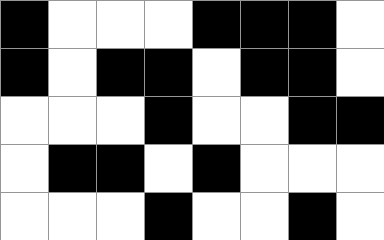[["black", "white", "white", "white", "black", "black", "black", "white"], ["black", "white", "black", "black", "white", "black", "black", "white"], ["white", "white", "white", "black", "white", "white", "black", "black"], ["white", "black", "black", "white", "black", "white", "white", "white"], ["white", "white", "white", "black", "white", "white", "black", "white"]]